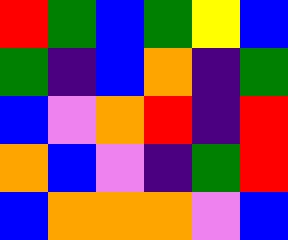[["red", "green", "blue", "green", "yellow", "blue"], ["green", "indigo", "blue", "orange", "indigo", "green"], ["blue", "violet", "orange", "red", "indigo", "red"], ["orange", "blue", "violet", "indigo", "green", "red"], ["blue", "orange", "orange", "orange", "violet", "blue"]]